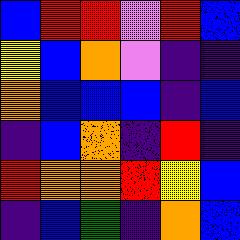[["blue", "red", "red", "violet", "red", "blue"], ["yellow", "blue", "orange", "violet", "indigo", "indigo"], ["orange", "blue", "blue", "blue", "indigo", "blue"], ["indigo", "blue", "orange", "indigo", "red", "indigo"], ["red", "orange", "orange", "red", "yellow", "blue"], ["indigo", "blue", "green", "indigo", "orange", "blue"]]